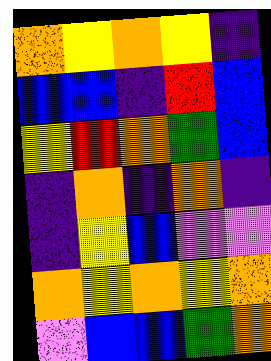[["orange", "yellow", "orange", "yellow", "indigo"], ["blue", "blue", "indigo", "red", "blue"], ["yellow", "red", "orange", "green", "blue"], ["indigo", "orange", "indigo", "orange", "indigo"], ["indigo", "yellow", "blue", "violet", "violet"], ["orange", "yellow", "orange", "yellow", "orange"], ["violet", "blue", "blue", "green", "orange"]]